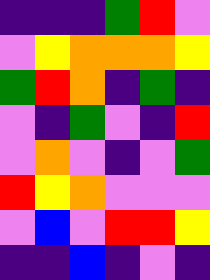[["indigo", "indigo", "indigo", "green", "red", "violet"], ["violet", "yellow", "orange", "orange", "orange", "yellow"], ["green", "red", "orange", "indigo", "green", "indigo"], ["violet", "indigo", "green", "violet", "indigo", "red"], ["violet", "orange", "violet", "indigo", "violet", "green"], ["red", "yellow", "orange", "violet", "violet", "violet"], ["violet", "blue", "violet", "red", "red", "yellow"], ["indigo", "indigo", "blue", "indigo", "violet", "indigo"]]